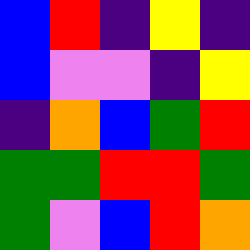[["blue", "red", "indigo", "yellow", "indigo"], ["blue", "violet", "violet", "indigo", "yellow"], ["indigo", "orange", "blue", "green", "red"], ["green", "green", "red", "red", "green"], ["green", "violet", "blue", "red", "orange"]]